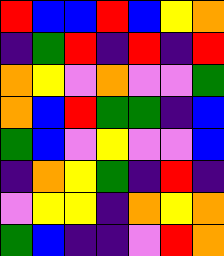[["red", "blue", "blue", "red", "blue", "yellow", "orange"], ["indigo", "green", "red", "indigo", "red", "indigo", "red"], ["orange", "yellow", "violet", "orange", "violet", "violet", "green"], ["orange", "blue", "red", "green", "green", "indigo", "blue"], ["green", "blue", "violet", "yellow", "violet", "violet", "blue"], ["indigo", "orange", "yellow", "green", "indigo", "red", "indigo"], ["violet", "yellow", "yellow", "indigo", "orange", "yellow", "orange"], ["green", "blue", "indigo", "indigo", "violet", "red", "orange"]]